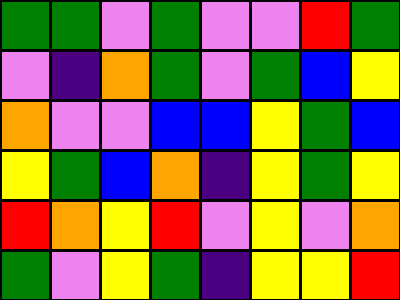[["green", "green", "violet", "green", "violet", "violet", "red", "green"], ["violet", "indigo", "orange", "green", "violet", "green", "blue", "yellow"], ["orange", "violet", "violet", "blue", "blue", "yellow", "green", "blue"], ["yellow", "green", "blue", "orange", "indigo", "yellow", "green", "yellow"], ["red", "orange", "yellow", "red", "violet", "yellow", "violet", "orange"], ["green", "violet", "yellow", "green", "indigo", "yellow", "yellow", "red"]]